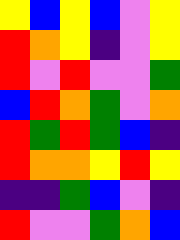[["yellow", "blue", "yellow", "blue", "violet", "yellow"], ["red", "orange", "yellow", "indigo", "violet", "yellow"], ["red", "violet", "red", "violet", "violet", "green"], ["blue", "red", "orange", "green", "violet", "orange"], ["red", "green", "red", "green", "blue", "indigo"], ["red", "orange", "orange", "yellow", "red", "yellow"], ["indigo", "indigo", "green", "blue", "violet", "indigo"], ["red", "violet", "violet", "green", "orange", "blue"]]